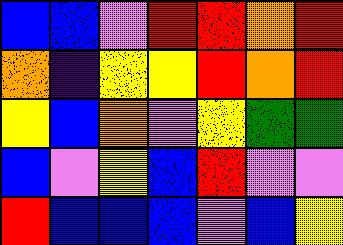[["blue", "blue", "violet", "red", "red", "orange", "red"], ["orange", "indigo", "yellow", "yellow", "red", "orange", "red"], ["yellow", "blue", "orange", "violet", "yellow", "green", "green"], ["blue", "violet", "yellow", "blue", "red", "violet", "violet"], ["red", "blue", "blue", "blue", "violet", "blue", "yellow"]]